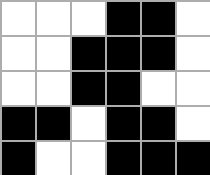[["white", "white", "white", "black", "black", "white"], ["white", "white", "black", "black", "black", "white"], ["white", "white", "black", "black", "white", "white"], ["black", "black", "white", "black", "black", "white"], ["black", "white", "white", "black", "black", "black"]]